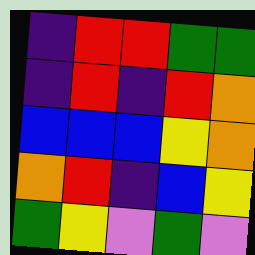[["indigo", "red", "red", "green", "green"], ["indigo", "red", "indigo", "red", "orange"], ["blue", "blue", "blue", "yellow", "orange"], ["orange", "red", "indigo", "blue", "yellow"], ["green", "yellow", "violet", "green", "violet"]]